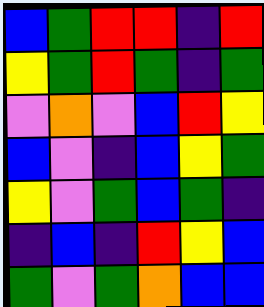[["blue", "green", "red", "red", "indigo", "red"], ["yellow", "green", "red", "green", "indigo", "green"], ["violet", "orange", "violet", "blue", "red", "yellow"], ["blue", "violet", "indigo", "blue", "yellow", "green"], ["yellow", "violet", "green", "blue", "green", "indigo"], ["indigo", "blue", "indigo", "red", "yellow", "blue"], ["green", "violet", "green", "orange", "blue", "blue"]]